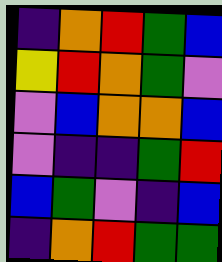[["indigo", "orange", "red", "green", "blue"], ["yellow", "red", "orange", "green", "violet"], ["violet", "blue", "orange", "orange", "blue"], ["violet", "indigo", "indigo", "green", "red"], ["blue", "green", "violet", "indigo", "blue"], ["indigo", "orange", "red", "green", "green"]]